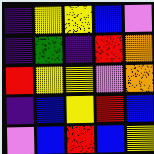[["indigo", "yellow", "yellow", "blue", "violet"], ["indigo", "green", "indigo", "red", "orange"], ["red", "yellow", "yellow", "violet", "orange"], ["indigo", "blue", "yellow", "red", "blue"], ["violet", "blue", "red", "blue", "yellow"]]